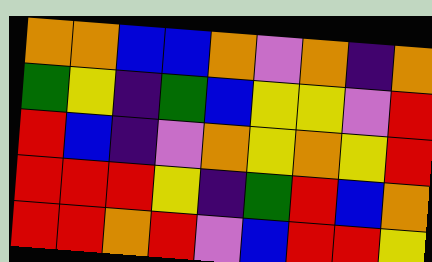[["orange", "orange", "blue", "blue", "orange", "violet", "orange", "indigo", "orange"], ["green", "yellow", "indigo", "green", "blue", "yellow", "yellow", "violet", "red"], ["red", "blue", "indigo", "violet", "orange", "yellow", "orange", "yellow", "red"], ["red", "red", "red", "yellow", "indigo", "green", "red", "blue", "orange"], ["red", "red", "orange", "red", "violet", "blue", "red", "red", "yellow"]]